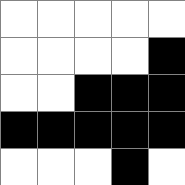[["white", "white", "white", "white", "white"], ["white", "white", "white", "white", "black"], ["white", "white", "black", "black", "black"], ["black", "black", "black", "black", "black"], ["white", "white", "white", "black", "white"]]